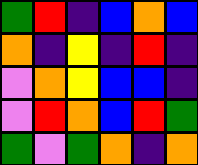[["green", "red", "indigo", "blue", "orange", "blue"], ["orange", "indigo", "yellow", "indigo", "red", "indigo"], ["violet", "orange", "yellow", "blue", "blue", "indigo"], ["violet", "red", "orange", "blue", "red", "green"], ["green", "violet", "green", "orange", "indigo", "orange"]]